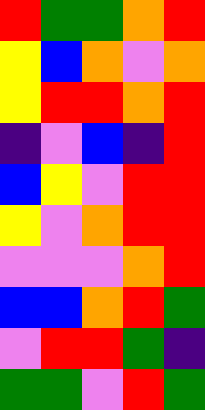[["red", "green", "green", "orange", "red"], ["yellow", "blue", "orange", "violet", "orange"], ["yellow", "red", "red", "orange", "red"], ["indigo", "violet", "blue", "indigo", "red"], ["blue", "yellow", "violet", "red", "red"], ["yellow", "violet", "orange", "red", "red"], ["violet", "violet", "violet", "orange", "red"], ["blue", "blue", "orange", "red", "green"], ["violet", "red", "red", "green", "indigo"], ["green", "green", "violet", "red", "green"]]